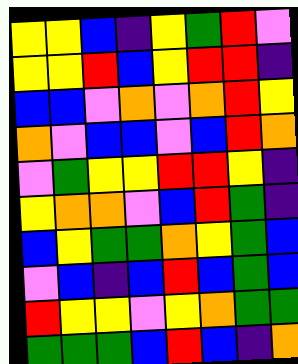[["yellow", "yellow", "blue", "indigo", "yellow", "green", "red", "violet"], ["yellow", "yellow", "red", "blue", "yellow", "red", "red", "indigo"], ["blue", "blue", "violet", "orange", "violet", "orange", "red", "yellow"], ["orange", "violet", "blue", "blue", "violet", "blue", "red", "orange"], ["violet", "green", "yellow", "yellow", "red", "red", "yellow", "indigo"], ["yellow", "orange", "orange", "violet", "blue", "red", "green", "indigo"], ["blue", "yellow", "green", "green", "orange", "yellow", "green", "blue"], ["violet", "blue", "indigo", "blue", "red", "blue", "green", "blue"], ["red", "yellow", "yellow", "violet", "yellow", "orange", "green", "green"], ["green", "green", "green", "blue", "red", "blue", "indigo", "orange"]]